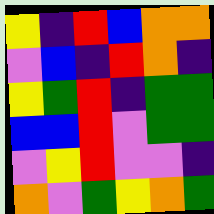[["yellow", "indigo", "red", "blue", "orange", "orange"], ["violet", "blue", "indigo", "red", "orange", "indigo"], ["yellow", "green", "red", "indigo", "green", "green"], ["blue", "blue", "red", "violet", "green", "green"], ["violet", "yellow", "red", "violet", "violet", "indigo"], ["orange", "violet", "green", "yellow", "orange", "green"]]